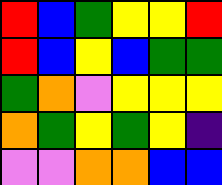[["red", "blue", "green", "yellow", "yellow", "red"], ["red", "blue", "yellow", "blue", "green", "green"], ["green", "orange", "violet", "yellow", "yellow", "yellow"], ["orange", "green", "yellow", "green", "yellow", "indigo"], ["violet", "violet", "orange", "orange", "blue", "blue"]]